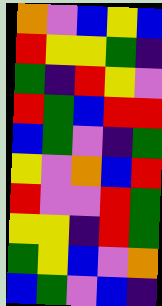[["orange", "violet", "blue", "yellow", "blue"], ["red", "yellow", "yellow", "green", "indigo"], ["green", "indigo", "red", "yellow", "violet"], ["red", "green", "blue", "red", "red"], ["blue", "green", "violet", "indigo", "green"], ["yellow", "violet", "orange", "blue", "red"], ["red", "violet", "violet", "red", "green"], ["yellow", "yellow", "indigo", "red", "green"], ["green", "yellow", "blue", "violet", "orange"], ["blue", "green", "violet", "blue", "indigo"]]